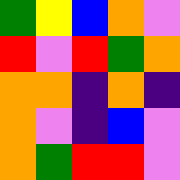[["green", "yellow", "blue", "orange", "violet"], ["red", "violet", "red", "green", "orange"], ["orange", "orange", "indigo", "orange", "indigo"], ["orange", "violet", "indigo", "blue", "violet"], ["orange", "green", "red", "red", "violet"]]